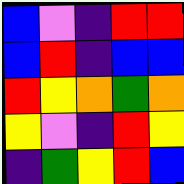[["blue", "violet", "indigo", "red", "red"], ["blue", "red", "indigo", "blue", "blue"], ["red", "yellow", "orange", "green", "orange"], ["yellow", "violet", "indigo", "red", "yellow"], ["indigo", "green", "yellow", "red", "blue"]]